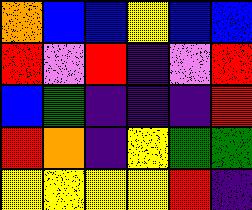[["orange", "blue", "blue", "yellow", "blue", "blue"], ["red", "violet", "red", "indigo", "violet", "red"], ["blue", "green", "indigo", "indigo", "indigo", "red"], ["red", "orange", "indigo", "yellow", "green", "green"], ["yellow", "yellow", "yellow", "yellow", "red", "indigo"]]